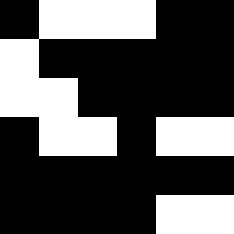[["black", "white", "white", "white", "black", "black"], ["white", "black", "black", "black", "black", "black"], ["white", "white", "black", "black", "black", "black"], ["black", "white", "white", "black", "white", "white"], ["black", "black", "black", "black", "black", "black"], ["black", "black", "black", "black", "white", "white"]]